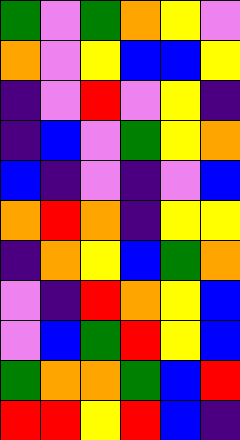[["green", "violet", "green", "orange", "yellow", "violet"], ["orange", "violet", "yellow", "blue", "blue", "yellow"], ["indigo", "violet", "red", "violet", "yellow", "indigo"], ["indigo", "blue", "violet", "green", "yellow", "orange"], ["blue", "indigo", "violet", "indigo", "violet", "blue"], ["orange", "red", "orange", "indigo", "yellow", "yellow"], ["indigo", "orange", "yellow", "blue", "green", "orange"], ["violet", "indigo", "red", "orange", "yellow", "blue"], ["violet", "blue", "green", "red", "yellow", "blue"], ["green", "orange", "orange", "green", "blue", "red"], ["red", "red", "yellow", "red", "blue", "indigo"]]